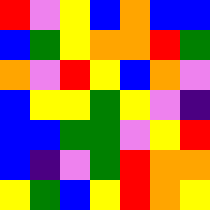[["red", "violet", "yellow", "blue", "orange", "blue", "blue"], ["blue", "green", "yellow", "orange", "orange", "red", "green"], ["orange", "violet", "red", "yellow", "blue", "orange", "violet"], ["blue", "yellow", "yellow", "green", "yellow", "violet", "indigo"], ["blue", "blue", "green", "green", "violet", "yellow", "red"], ["blue", "indigo", "violet", "green", "red", "orange", "orange"], ["yellow", "green", "blue", "yellow", "red", "orange", "yellow"]]